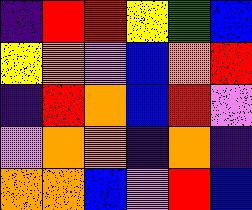[["indigo", "red", "red", "yellow", "green", "blue"], ["yellow", "orange", "violet", "blue", "orange", "red"], ["indigo", "red", "orange", "blue", "red", "violet"], ["violet", "orange", "orange", "indigo", "orange", "indigo"], ["orange", "orange", "blue", "violet", "red", "blue"]]